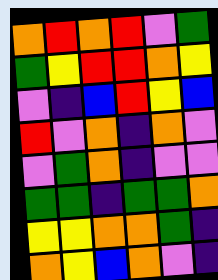[["orange", "red", "orange", "red", "violet", "green"], ["green", "yellow", "red", "red", "orange", "yellow"], ["violet", "indigo", "blue", "red", "yellow", "blue"], ["red", "violet", "orange", "indigo", "orange", "violet"], ["violet", "green", "orange", "indigo", "violet", "violet"], ["green", "green", "indigo", "green", "green", "orange"], ["yellow", "yellow", "orange", "orange", "green", "indigo"], ["orange", "yellow", "blue", "orange", "violet", "indigo"]]